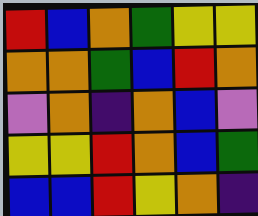[["red", "blue", "orange", "green", "yellow", "yellow"], ["orange", "orange", "green", "blue", "red", "orange"], ["violet", "orange", "indigo", "orange", "blue", "violet"], ["yellow", "yellow", "red", "orange", "blue", "green"], ["blue", "blue", "red", "yellow", "orange", "indigo"]]